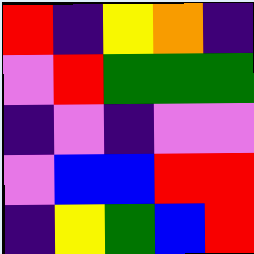[["red", "indigo", "yellow", "orange", "indigo"], ["violet", "red", "green", "green", "green"], ["indigo", "violet", "indigo", "violet", "violet"], ["violet", "blue", "blue", "red", "red"], ["indigo", "yellow", "green", "blue", "red"]]